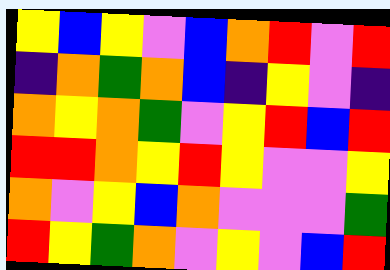[["yellow", "blue", "yellow", "violet", "blue", "orange", "red", "violet", "red"], ["indigo", "orange", "green", "orange", "blue", "indigo", "yellow", "violet", "indigo"], ["orange", "yellow", "orange", "green", "violet", "yellow", "red", "blue", "red"], ["red", "red", "orange", "yellow", "red", "yellow", "violet", "violet", "yellow"], ["orange", "violet", "yellow", "blue", "orange", "violet", "violet", "violet", "green"], ["red", "yellow", "green", "orange", "violet", "yellow", "violet", "blue", "red"]]